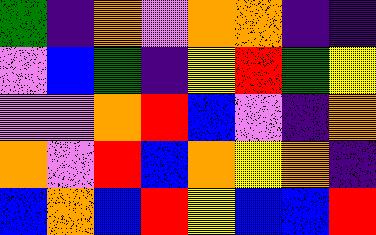[["green", "indigo", "orange", "violet", "orange", "orange", "indigo", "indigo"], ["violet", "blue", "green", "indigo", "yellow", "red", "green", "yellow"], ["violet", "violet", "orange", "red", "blue", "violet", "indigo", "orange"], ["orange", "violet", "red", "blue", "orange", "yellow", "orange", "indigo"], ["blue", "orange", "blue", "red", "yellow", "blue", "blue", "red"]]